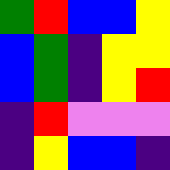[["green", "red", "blue", "blue", "yellow"], ["blue", "green", "indigo", "yellow", "yellow"], ["blue", "green", "indigo", "yellow", "red"], ["indigo", "red", "violet", "violet", "violet"], ["indigo", "yellow", "blue", "blue", "indigo"]]